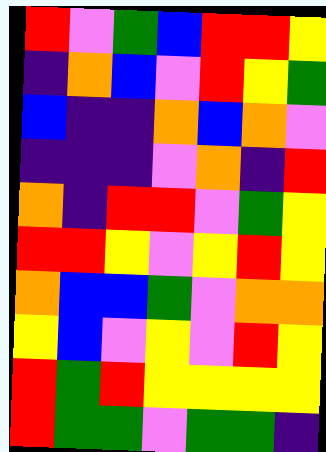[["red", "violet", "green", "blue", "red", "red", "yellow"], ["indigo", "orange", "blue", "violet", "red", "yellow", "green"], ["blue", "indigo", "indigo", "orange", "blue", "orange", "violet"], ["indigo", "indigo", "indigo", "violet", "orange", "indigo", "red"], ["orange", "indigo", "red", "red", "violet", "green", "yellow"], ["red", "red", "yellow", "violet", "yellow", "red", "yellow"], ["orange", "blue", "blue", "green", "violet", "orange", "orange"], ["yellow", "blue", "violet", "yellow", "violet", "red", "yellow"], ["red", "green", "red", "yellow", "yellow", "yellow", "yellow"], ["red", "green", "green", "violet", "green", "green", "indigo"]]